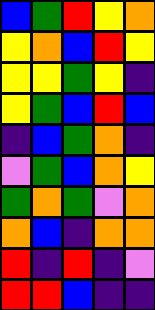[["blue", "green", "red", "yellow", "orange"], ["yellow", "orange", "blue", "red", "yellow"], ["yellow", "yellow", "green", "yellow", "indigo"], ["yellow", "green", "blue", "red", "blue"], ["indigo", "blue", "green", "orange", "indigo"], ["violet", "green", "blue", "orange", "yellow"], ["green", "orange", "green", "violet", "orange"], ["orange", "blue", "indigo", "orange", "orange"], ["red", "indigo", "red", "indigo", "violet"], ["red", "red", "blue", "indigo", "indigo"]]